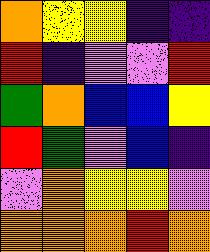[["orange", "yellow", "yellow", "indigo", "indigo"], ["red", "indigo", "violet", "violet", "red"], ["green", "orange", "blue", "blue", "yellow"], ["red", "green", "violet", "blue", "indigo"], ["violet", "orange", "yellow", "yellow", "violet"], ["orange", "orange", "orange", "red", "orange"]]